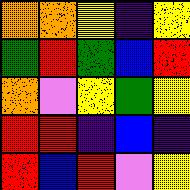[["orange", "orange", "yellow", "indigo", "yellow"], ["green", "red", "green", "blue", "red"], ["orange", "violet", "yellow", "green", "yellow"], ["red", "red", "indigo", "blue", "indigo"], ["red", "blue", "red", "violet", "yellow"]]